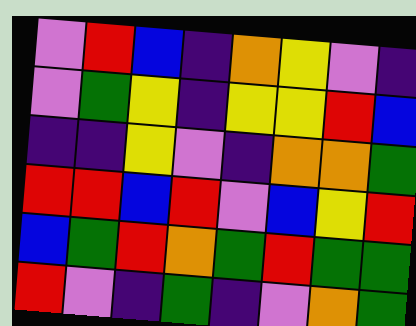[["violet", "red", "blue", "indigo", "orange", "yellow", "violet", "indigo"], ["violet", "green", "yellow", "indigo", "yellow", "yellow", "red", "blue"], ["indigo", "indigo", "yellow", "violet", "indigo", "orange", "orange", "green"], ["red", "red", "blue", "red", "violet", "blue", "yellow", "red"], ["blue", "green", "red", "orange", "green", "red", "green", "green"], ["red", "violet", "indigo", "green", "indigo", "violet", "orange", "green"]]